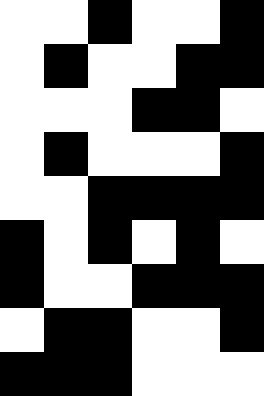[["white", "white", "black", "white", "white", "black"], ["white", "black", "white", "white", "black", "black"], ["white", "white", "white", "black", "black", "white"], ["white", "black", "white", "white", "white", "black"], ["white", "white", "black", "black", "black", "black"], ["black", "white", "black", "white", "black", "white"], ["black", "white", "white", "black", "black", "black"], ["white", "black", "black", "white", "white", "black"], ["black", "black", "black", "white", "white", "white"]]